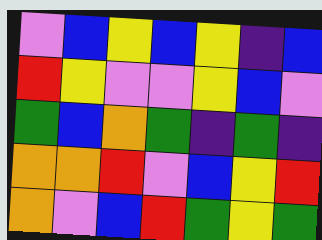[["violet", "blue", "yellow", "blue", "yellow", "indigo", "blue"], ["red", "yellow", "violet", "violet", "yellow", "blue", "violet"], ["green", "blue", "orange", "green", "indigo", "green", "indigo"], ["orange", "orange", "red", "violet", "blue", "yellow", "red"], ["orange", "violet", "blue", "red", "green", "yellow", "green"]]